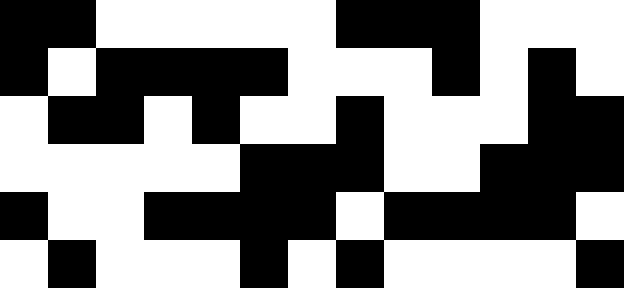[["black", "black", "white", "white", "white", "white", "white", "black", "black", "black", "white", "white", "white"], ["black", "white", "black", "black", "black", "black", "white", "white", "white", "black", "white", "black", "white"], ["white", "black", "black", "white", "black", "white", "white", "black", "white", "white", "white", "black", "black"], ["white", "white", "white", "white", "white", "black", "black", "black", "white", "white", "black", "black", "black"], ["black", "white", "white", "black", "black", "black", "black", "white", "black", "black", "black", "black", "white"], ["white", "black", "white", "white", "white", "black", "white", "black", "white", "white", "white", "white", "black"]]